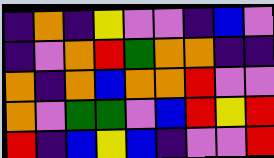[["indigo", "orange", "indigo", "yellow", "violet", "violet", "indigo", "blue", "violet"], ["indigo", "violet", "orange", "red", "green", "orange", "orange", "indigo", "indigo"], ["orange", "indigo", "orange", "blue", "orange", "orange", "red", "violet", "violet"], ["orange", "violet", "green", "green", "violet", "blue", "red", "yellow", "red"], ["red", "indigo", "blue", "yellow", "blue", "indigo", "violet", "violet", "red"]]